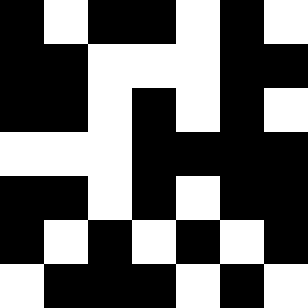[["black", "white", "black", "black", "white", "black", "white"], ["black", "black", "white", "white", "white", "black", "black"], ["black", "black", "white", "black", "white", "black", "white"], ["white", "white", "white", "black", "black", "black", "black"], ["black", "black", "white", "black", "white", "black", "black"], ["black", "white", "black", "white", "black", "white", "black"], ["white", "black", "black", "black", "white", "black", "white"]]